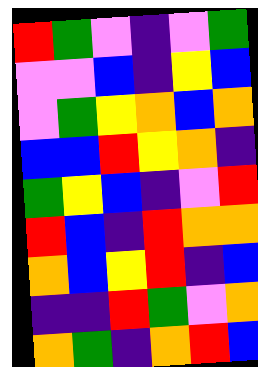[["red", "green", "violet", "indigo", "violet", "green"], ["violet", "violet", "blue", "indigo", "yellow", "blue"], ["violet", "green", "yellow", "orange", "blue", "orange"], ["blue", "blue", "red", "yellow", "orange", "indigo"], ["green", "yellow", "blue", "indigo", "violet", "red"], ["red", "blue", "indigo", "red", "orange", "orange"], ["orange", "blue", "yellow", "red", "indigo", "blue"], ["indigo", "indigo", "red", "green", "violet", "orange"], ["orange", "green", "indigo", "orange", "red", "blue"]]